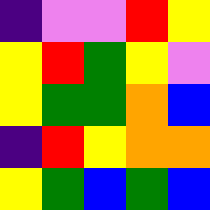[["indigo", "violet", "violet", "red", "yellow"], ["yellow", "red", "green", "yellow", "violet"], ["yellow", "green", "green", "orange", "blue"], ["indigo", "red", "yellow", "orange", "orange"], ["yellow", "green", "blue", "green", "blue"]]